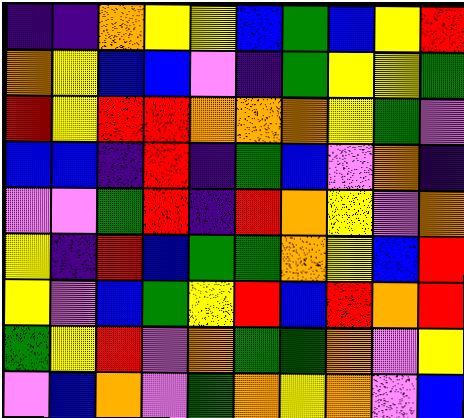[["indigo", "indigo", "orange", "yellow", "yellow", "blue", "green", "blue", "yellow", "red"], ["orange", "yellow", "blue", "blue", "violet", "indigo", "green", "yellow", "yellow", "green"], ["red", "yellow", "red", "red", "orange", "orange", "orange", "yellow", "green", "violet"], ["blue", "blue", "indigo", "red", "indigo", "green", "blue", "violet", "orange", "indigo"], ["violet", "violet", "green", "red", "indigo", "red", "orange", "yellow", "violet", "orange"], ["yellow", "indigo", "red", "blue", "green", "green", "orange", "yellow", "blue", "red"], ["yellow", "violet", "blue", "green", "yellow", "red", "blue", "red", "orange", "red"], ["green", "yellow", "red", "violet", "orange", "green", "green", "orange", "violet", "yellow"], ["violet", "blue", "orange", "violet", "green", "orange", "yellow", "orange", "violet", "blue"]]